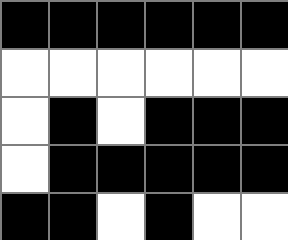[["black", "black", "black", "black", "black", "black"], ["white", "white", "white", "white", "white", "white"], ["white", "black", "white", "black", "black", "black"], ["white", "black", "black", "black", "black", "black"], ["black", "black", "white", "black", "white", "white"]]